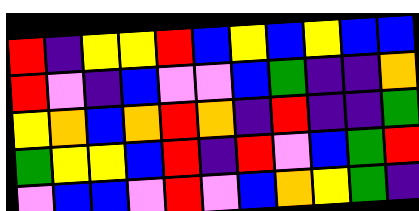[["red", "indigo", "yellow", "yellow", "red", "blue", "yellow", "blue", "yellow", "blue", "blue"], ["red", "violet", "indigo", "blue", "violet", "violet", "blue", "green", "indigo", "indigo", "orange"], ["yellow", "orange", "blue", "orange", "red", "orange", "indigo", "red", "indigo", "indigo", "green"], ["green", "yellow", "yellow", "blue", "red", "indigo", "red", "violet", "blue", "green", "red"], ["violet", "blue", "blue", "violet", "red", "violet", "blue", "orange", "yellow", "green", "indigo"]]